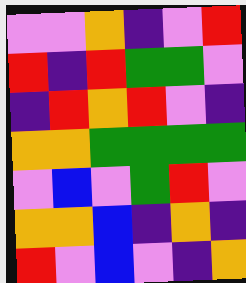[["violet", "violet", "orange", "indigo", "violet", "red"], ["red", "indigo", "red", "green", "green", "violet"], ["indigo", "red", "orange", "red", "violet", "indigo"], ["orange", "orange", "green", "green", "green", "green"], ["violet", "blue", "violet", "green", "red", "violet"], ["orange", "orange", "blue", "indigo", "orange", "indigo"], ["red", "violet", "blue", "violet", "indigo", "orange"]]